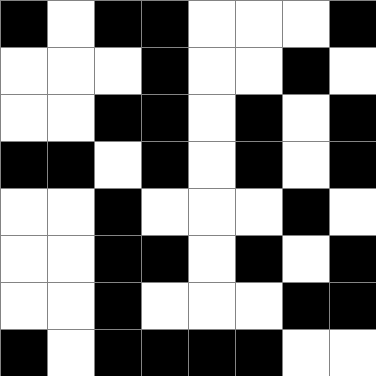[["black", "white", "black", "black", "white", "white", "white", "black"], ["white", "white", "white", "black", "white", "white", "black", "white"], ["white", "white", "black", "black", "white", "black", "white", "black"], ["black", "black", "white", "black", "white", "black", "white", "black"], ["white", "white", "black", "white", "white", "white", "black", "white"], ["white", "white", "black", "black", "white", "black", "white", "black"], ["white", "white", "black", "white", "white", "white", "black", "black"], ["black", "white", "black", "black", "black", "black", "white", "white"]]